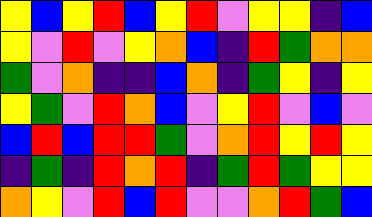[["yellow", "blue", "yellow", "red", "blue", "yellow", "red", "violet", "yellow", "yellow", "indigo", "blue"], ["yellow", "violet", "red", "violet", "yellow", "orange", "blue", "indigo", "red", "green", "orange", "orange"], ["green", "violet", "orange", "indigo", "indigo", "blue", "orange", "indigo", "green", "yellow", "indigo", "yellow"], ["yellow", "green", "violet", "red", "orange", "blue", "violet", "yellow", "red", "violet", "blue", "violet"], ["blue", "red", "blue", "red", "red", "green", "violet", "orange", "red", "yellow", "red", "yellow"], ["indigo", "green", "indigo", "red", "orange", "red", "indigo", "green", "red", "green", "yellow", "yellow"], ["orange", "yellow", "violet", "red", "blue", "red", "violet", "violet", "orange", "red", "green", "blue"]]